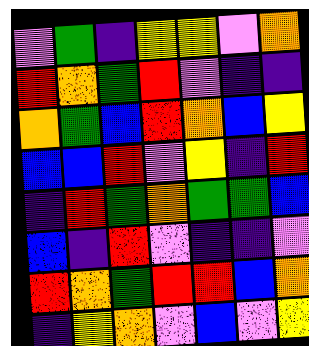[["violet", "green", "indigo", "yellow", "yellow", "violet", "orange"], ["red", "orange", "green", "red", "violet", "indigo", "indigo"], ["orange", "green", "blue", "red", "orange", "blue", "yellow"], ["blue", "blue", "red", "violet", "yellow", "indigo", "red"], ["indigo", "red", "green", "orange", "green", "green", "blue"], ["blue", "indigo", "red", "violet", "indigo", "indigo", "violet"], ["red", "orange", "green", "red", "red", "blue", "orange"], ["indigo", "yellow", "orange", "violet", "blue", "violet", "yellow"]]